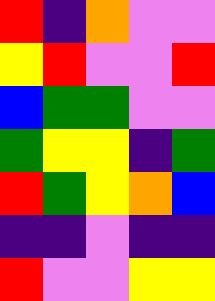[["red", "indigo", "orange", "violet", "violet"], ["yellow", "red", "violet", "violet", "red"], ["blue", "green", "green", "violet", "violet"], ["green", "yellow", "yellow", "indigo", "green"], ["red", "green", "yellow", "orange", "blue"], ["indigo", "indigo", "violet", "indigo", "indigo"], ["red", "violet", "violet", "yellow", "yellow"]]